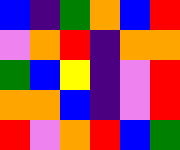[["blue", "indigo", "green", "orange", "blue", "red"], ["violet", "orange", "red", "indigo", "orange", "orange"], ["green", "blue", "yellow", "indigo", "violet", "red"], ["orange", "orange", "blue", "indigo", "violet", "red"], ["red", "violet", "orange", "red", "blue", "green"]]